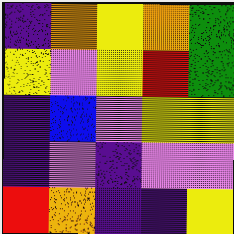[["indigo", "orange", "yellow", "orange", "green"], ["yellow", "violet", "yellow", "red", "green"], ["indigo", "blue", "violet", "yellow", "yellow"], ["indigo", "violet", "indigo", "violet", "violet"], ["red", "orange", "indigo", "indigo", "yellow"]]